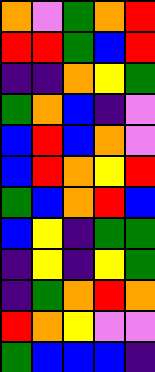[["orange", "violet", "green", "orange", "red"], ["red", "red", "green", "blue", "red"], ["indigo", "indigo", "orange", "yellow", "green"], ["green", "orange", "blue", "indigo", "violet"], ["blue", "red", "blue", "orange", "violet"], ["blue", "red", "orange", "yellow", "red"], ["green", "blue", "orange", "red", "blue"], ["blue", "yellow", "indigo", "green", "green"], ["indigo", "yellow", "indigo", "yellow", "green"], ["indigo", "green", "orange", "red", "orange"], ["red", "orange", "yellow", "violet", "violet"], ["green", "blue", "blue", "blue", "indigo"]]